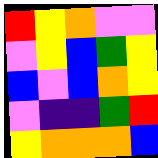[["red", "yellow", "orange", "violet", "violet"], ["violet", "yellow", "blue", "green", "yellow"], ["blue", "violet", "blue", "orange", "yellow"], ["violet", "indigo", "indigo", "green", "red"], ["yellow", "orange", "orange", "orange", "blue"]]